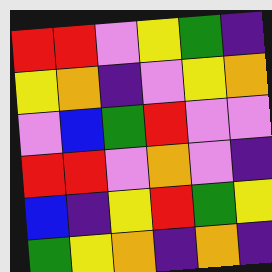[["red", "red", "violet", "yellow", "green", "indigo"], ["yellow", "orange", "indigo", "violet", "yellow", "orange"], ["violet", "blue", "green", "red", "violet", "violet"], ["red", "red", "violet", "orange", "violet", "indigo"], ["blue", "indigo", "yellow", "red", "green", "yellow"], ["green", "yellow", "orange", "indigo", "orange", "indigo"]]